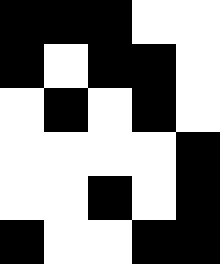[["black", "black", "black", "white", "white"], ["black", "white", "black", "black", "white"], ["white", "black", "white", "black", "white"], ["white", "white", "white", "white", "black"], ["white", "white", "black", "white", "black"], ["black", "white", "white", "black", "black"]]